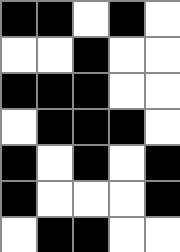[["black", "black", "white", "black", "white"], ["white", "white", "black", "white", "white"], ["black", "black", "black", "white", "white"], ["white", "black", "black", "black", "white"], ["black", "white", "black", "white", "black"], ["black", "white", "white", "white", "black"], ["white", "black", "black", "white", "white"]]